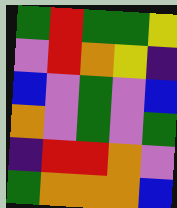[["green", "red", "green", "green", "yellow"], ["violet", "red", "orange", "yellow", "indigo"], ["blue", "violet", "green", "violet", "blue"], ["orange", "violet", "green", "violet", "green"], ["indigo", "red", "red", "orange", "violet"], ["green", "orange", "orange", "orange", "blue"]]